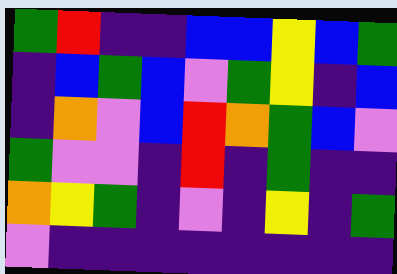[["green", "red", "indigo", "indigo", "blue", "blue", "yellow", "blue", "green"], ["indigo", "blue", "green", "blue", "violet", "green", "yellow", "indigo", "blue"], ["indigo", "orange", "violet", "blue", "red", "orange", "green", "blue", "violet"], ["green", "violet", "violet", "indigo", "red", "indigo", "green", "indigo", "indigo"], ["orange", "yellow", "green", "indigo", "violet", "indigo", "yellow", "indigo", "green"], ["violet", "indigo", "indigo", "indigo", "indigo", "indigo", "indigo", "indigo", "indigo"]]